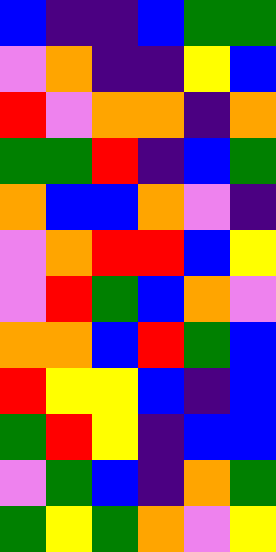[["blue", "indigo", "indigo", "blue", "green", "green"], ["violet", "orange", "indigo", "indigo", "yellow", "blue"], ["red", "violet", "orange", "orange", "indigo", "orange"], ["green", "green", "red", "indigo", "blue", "green"], ["orange", "blue", "blue", "orange", "violet", "indigo"], ["violet", "orange", "red", "red", "blue", "yellow"], ["violet", "red", "green", "blue", "orange", "violet"], ["orange", "orange", "blue", "red", "green", "blue"], ["red", "yellow", "yellow", "blue", "indigo", "blue"], ["green", "red", "yellow", "indigo", "blue", "blue"], ["violet", "green", "blue", "indigo", "orange", "green"], ["green", "yellow", "green", "orange", "violet", "yellow"]]